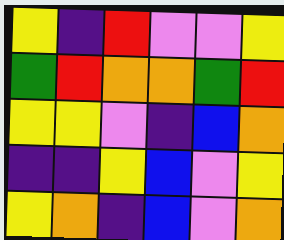[["yellow", "indigo", "red", "violet", "violet", "yellow"], ["green", "red", "orange", "orange", "green", "red"], ["yellow", "yellow", "violet", "indigo", "blue", "orange"], ["indigo", "indigo", "yellow", "blue", "violet", "yellow"], ["yellow", "orange", "indigo", "blue", "violet", "orange"]]